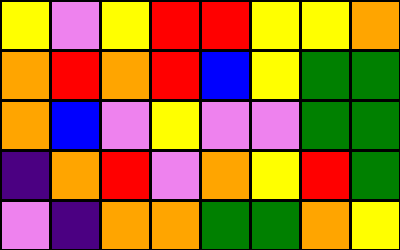[["yellow", "violet", "yellow", "red", "red", "yellow", "yellow", "orange"], ["orange", "red", "orange", "red", "blue", "yellow", "green", "green"], ["orange", "blue", "violet", "yellow", "violet", "violet", "green", "green"], ["indigo", "orange", "red", "violet", "orange", "yellow", "red", "green"], ["violet", "indigo", "orange", "orange", "green", "green", "orange", "yellow"]]